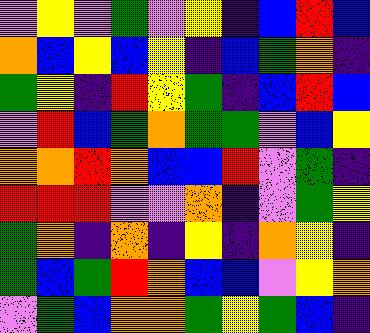[["violet", "yellow", "violet", "green", "violet", "yellow", "indigo", "blue", "red", "blue"], ["orange", "blue", "yellow", "blue", "yellow", "indigo", "blue", "green", "orange", "indigo"], ["green", "yellow", "indigo", "red", "yellow", "green", "indigo", "blue", "red", "blue"], ["violet", "red", "blue", "green", "orange", "green", "green", "violet", "blue", "yellow"], ["orange", "orange", "red", "orange", "blue", "blue", "red", "violet", "green", "indigo"], ["red", "red", "red", "violet", "violet", "orange", "indigo", "violet", "green", "yellow"], ["green", "orange", "indigo", "orange", "indigo", "yellow", "indigo", "orange", "yellow", "indigo"], ["green", "blue", "green", "red", "orange", "blue", "blue", "violet", "yellow", "orange"], ["violet", "green", "blue", "orange", "orange", "green", "yellow", "green", "blue", "indigo"]]